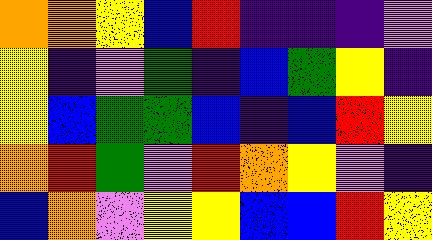[["orange", "orange", "yellow", "blue", "red", "indigo", "indigo", "indigo", "violet"], ["yellow", "indigo", "violet", "green", "indigo", "blue", "green", "yellow", "indigo"], ["yellow", "blue", "green", "green", "blue", "indigo", "blue", "red", "yellow"], ["orange", "red", "green", "violet", "red", "orange", "yellow", "violet", "indigo"], ["blue", "orange", "violet", "yellow", "yellow", "blue", "blue", "red", "yellow"]]